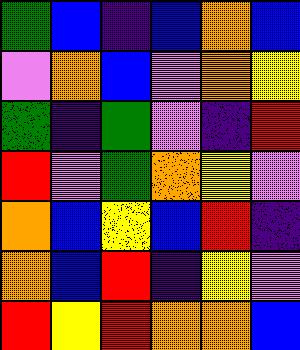[["green", "blue", "indigo", "blue", "orange", "blue"], ["violet", "orange", "blue", "violet", "orange", "yellow"], ["green", "indigo", "green", "violet", "indigo", "red"], ["red", "violet", "green", "orange", "yellow", "violet"], ["orange", "blue", "yellow", "blue", "red", "indigo"], ["orange", "blue", "red", "indigo", "yellow", "violet"], ["red", "yellow", "red", "orange", "orange", "blue"]]